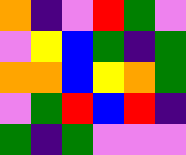[["orange", "indigo", "violet", "red", "green", "violet"], ["violet", "yellow", "blue", "green", "indigo", "green"], ["orange", "orange", "blue", "yellow", "orange", "green"], ["violet", "green", "red", "blue", "red", "indigo"], ["green", "indigo", "green", "violet", "violet", "violet"]]